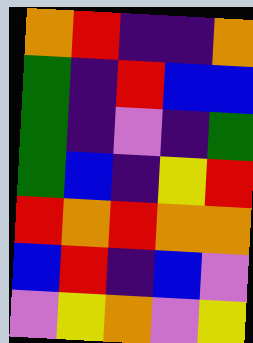[["orange", "red", "indigo", "indigo", "orange"], ["green", "indigo", "red", "blue", "blue"], ["green", "indigo", "violet", "indigo", "green"], ["green", "blue", "indigo", "yellow", "red"], ["red", "orange", "red", "orange", "orange"], ["blue", "red", "indigo", "blue", "violet"], ["violet", "yellow", "orange", "violet", "yellow"]]